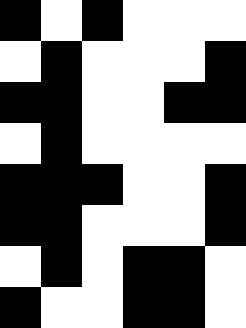[["black", "white", "black", "white", "white", "white"], ["white", "black", "white", "white", "white", "black"], ["black", "black", "white", "white", "black", "black"], ["white", "black", "white", "white", "white", "white"], ["black", "black", "black", "white", "white", "black"], ["black", "black", "white", "white", "white", "black"], ["white", "black", "white", "black", "black", "white"], ["black", "white", "white", "black", "black", "white"]]